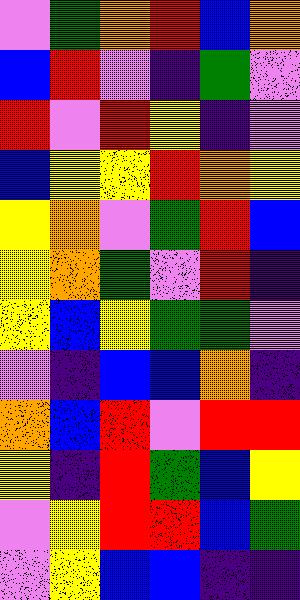[["violet", "green", "orange", "red", "blue", "orange"], ["blue", "red", "violet", "indigo", "green", "violet"], ["red", "violet", "red", "yellow", "indigo", "violet"], ["blue", "yellow", "yellow", "red", "orange", "yellow"], ["yellow", "orange", "violet", "green", "red", "blue"], ["yellow", "orange", "green", "violet", "red", "indigo"], ["yellow", "blue", "yellow", "green", "green", "violet"], ["violet", "indigo", "blue", "blue", "orange", "indigo"], ["orange", "blue", "red", "violet", "red", "red"], ["yellow", "indigo", "red", "green", "blue", "yellow"], ["violet", "yellow", "red", "red", "blue", "green"], ["violet", "yellow", "blue", "blue", "indigo", "indigo"]]